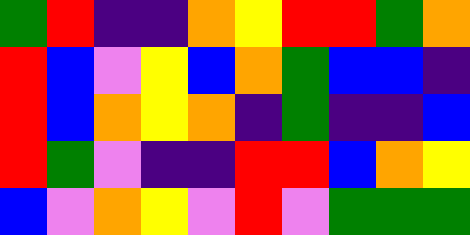[["green", "red", "indigo", "indigo", "orange", "yellow", "red", "red", "green", "orange"], ["red", "blue", "violet", "yellow", "blue", "orange", "green", "blue", "blue", "indigo"], ["red", "blue", "orange", "yellow", "orange", "indigo", "green", "indigo", "indigo", "blue"], ["red", "green", "violet", "indigo", "indigo", "red", "red", "blue", "orange", "yellow"], ["blue", "violet", "orange", "yellow", "violet", "red", "violet", "green", "green", "green"]]